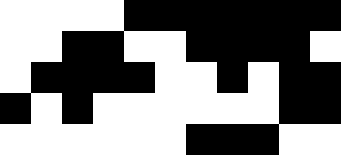[["white", "white", "white", "white", "black", "black", "black", "black", "black", "black", "black"], ["white", "white", "black", "black", "white", "white", "black", "black", "black", "black", "white"], ["white", "black", "black", "black", "black", "white", "white", "black", "white", "black", "black"], ["black", "white", "black", "white", "white", "white", "white", "white", "white", "black", "black"], ["white", "white", "white", "white", "white", "white", "black", "black", "black", "white", "white"]]